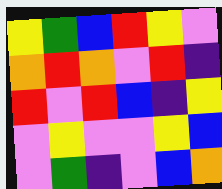[["yellow", "green", "blue", "red", "yellow", "violet"], ["orange", "red", "orange", "violet", "red", "indigo"], ["red", "violet", "red", "blue", "indigo", "yellow"], ["violet", "yellow", "violet", "violet", "yellow", "blue"], ["violet", "green", "indigo", "violet", "blue", "orange"]]